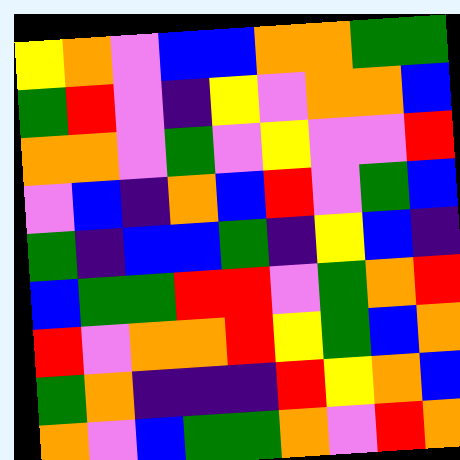[["yellow", "orange", "violet", "blue", "blue", "orange", "orange", "green", "green"], ["green", "red", "violet", "indigo", "yellow", "violet", "orange", "orange", "blue"], ["orange", "orange", "violet", "green", "violet", "yellow", "violet", "violet", "red"], ["violet", "blue", "indigo", "orange", "blue", "red", "violet", "green", "blue"], ["green", "indigo", "blue", "blue", "green", "indigo", "yellow", "blue", "indigo"], ["blue", "green", "green", "red", "red", "violet", "green", "orange", "red"], ["red", "violet", "orange", "orange", "red", "yellow", "green", "blue", "orange"], ["green", "orange", "indigo", "indigo", "indigo", "red", "yellow", "orange", "blue"], ["orange", "violet", "blue", "green", "green", "orange", "violet", "red", "orange"]]